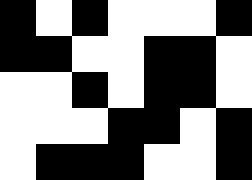[["black", "white", "black", "white", "white", "white", "black"], ["black", "black", "white", "white", "black", "black", "white"], ["white", "white", "black", "white", "black", "black", "white"], ["white", "white", "white", "black", "black", "white", "black"], ["white", "black", "black", "black", "white", "white", "black"]]